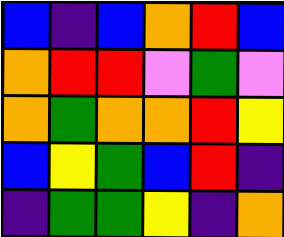[["blue", "indigo", "blue", "orange", "red", "blue"], ["orange", "red", "red", "violet", "green", "violet"], ["orange", "green", "orange", "orange", "red", "yellow"], ["blue", "yellow", "green", "blue", "red", "indigo"], ["indigo", "green", "green", "yellow", "indigo", "orange"]]